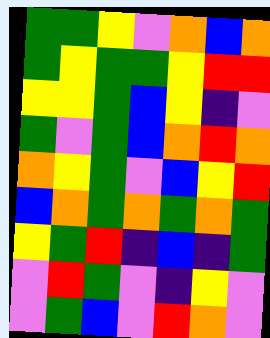[["green", "green", "yellow", "violet", "orange", "blue", "orange"], ["green", "yellow", "green", "green", "yellow", "red", "red"], ["yellow", "yellow", "green", "blue", "yellow", "indigo", "violet"], ["green", "violet", "green", "blue", "orange", "red", "orange"], ["orange", "yellow", "green", "violet", "blue", "yellow", "red"], ["blue", "orange", "green", "orange", "green", "orange", "green"], ["yellow", "green", "red", "indigo", "blue", "indigo", "green"], ["violet", "red", "green", "violet", "indigo", "yellow", "violet"], ["violet", "green", "blue", "violet", "red", "orange", "violet"]]